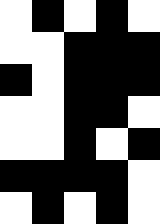[["white", "black", "white", "black", "white"], ["white", "white", "black", "black", "black"], ["black", "white", "black", "black", "black"], ["white", "white", "black", "black", "white"], ["white", "white", "black", "white", "black"], ["black", "black", "black", "black", "white"], ["white", "black", "white", "black", "white"]]